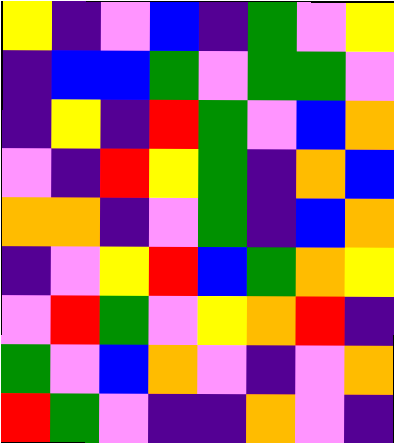[["yellow", "indigo", "violet", "blue", "indigo", "green", "violet", "yellow"], ["indigo", "blue", "blue", "green", "violet", "green", "green", "violet"], ["indigo", "yellow", "indigo", "red", "green", "violet", "blue", "orange"], ["violet", "indigo", "red", "yellow", "green", "indigo", "orange", "blue"], ["orange", "orange", "indigo", "violet", "green", "indigo", "blue", "orange"], ["indigo", "violet", "yellow", "red", "blue", "green", "orange", "yellow"], ["violet", "red", "green", "violet", "yellow", "orange", "red", "indigo"], ["green", "violet", "blue", "orange", "violet", "indigo", "violet", "orange"], ["red", "green", "violet", "indigo", "indigo", "orange", "violet", "indigo"]]